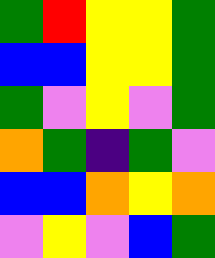[["green", "red", "yellow", "yellow", "green"], ["blue", "blue", "yellow", "yellow", "green"], ["green", "violet", "yellow", "violet", "green"], ["orange", "green", "indigo", "green", "violet"], ["blue", "blue", "orange", "yellow", "orange"], ["violet", "yellow", "violet", "blue", "green"]]